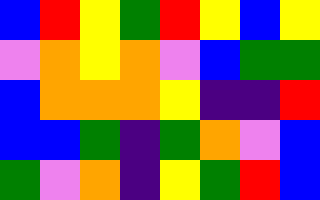[["blue", "red", "yellow", "green", "red", "yellow", "blue", "yellow"], ["violet", "orange", "yellow", "orange", "violet", "blue", "green", "green"], ["blue", "orange", "orange", "orange", "yellow", "indigo", "indigo", "red"], ["blue", "blue", "green", "indigo", "green", "orange", "violet", "blue"], ["green", "violet", "orange", "indigo", "yellow", "green", "red", "blue"]]